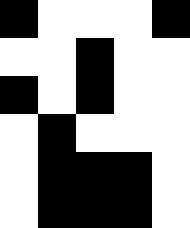[["black", "white", "white", "white", "black"], ["white", "white", "black", "white", "white"], ["black", "white", "black", "white", "white"], ["white", "black", "white", "white", "white"], ["white", "black", "black", "black", "white"], ["white", "black", "black", "black", "white"]]